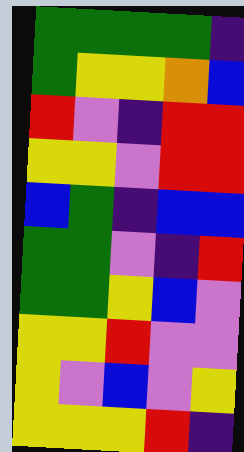[["green", "green", "green", "green", "indigo"], ["green", "yellow", "yellow", "orange", "blue"], ["red", "violet", "indigo", "red", "red"], ["yellow", "yellow", "violet", "red", "red"], ["blue", "green", "indigo", "blue", "blue"], ["green", "green", "violet", "indigo", "red"], ["green", "green", "yellow", "blue", "violet"], ["yellow", "yellow", "red", "violet", "violet"], ["yellow", "violet", "blue", "violet", "yellow"], ["yellow", "yellow", "yellow", "red", "indigo"]]